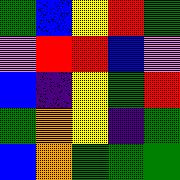[["green", "blue", "yellow", "red", "green"], ["violet", "red", "red", "blue", "violet"], ["blue", "indigo", "yellow", "green", "red"], ["green", "orange", "yellow", "indigo", "green"], ["blue", "orange", "green", "green", "green"]]